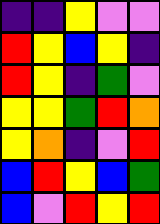[["indigo", "indigo", "yellow", "violet", "violet"], ["red", "yellow", "blue", "yellow", "indigo"], ["red", "yellow", "indigo", "green", "violet"], ["yellow", "yellow", "green", "red", "orange"], ["yellow", "orange", "indigo", "violet", "red"], ["blue", "red", "yellow", "blue", "green"], ["blue", "violet", "red", "yellow", "red"]]